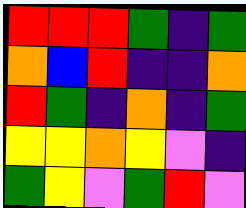[["red", "red", "red", "green", "indigo", "green"], ["orange", "blue", "red", "indigo", "indigo", "orange"], ["red", "green", "indigo", "orange", "indigo", "green"], ["yellow", "yellow", "orange", "yellow", "violet", "indigo"], ["green", "yellow", "violet", "green", "red", "violet"]]